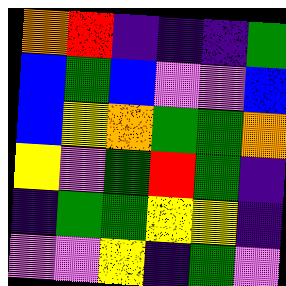[["orange", "red", "indigo", "indigo", "indigo", "green"], ["blue", "green", "blue", "violet", "violet", "blue"], ["blue", "yellow", "orange", "green", "green", "orange"], ["yellow", "violet", "green", "red", "green", "indigo"], ["indigo", "green", "green", "yellow", "yellow", "indigo"], ["violet", "violet", "yellow", "indigo", "green", "violet"]]